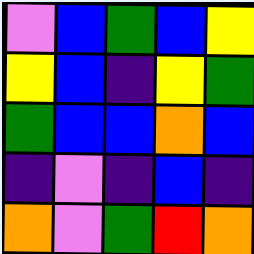[["violet", "blue", "green", "blue", "yellow"], ["yellow", "blue", "indigo", "yellow", "green"], ["green", "blue", "blue", "orange", "blue"], ["indigo", "violet", "indigo", "blue", "indigo"], ["orange", "violet", "green", "red", "orange"]]